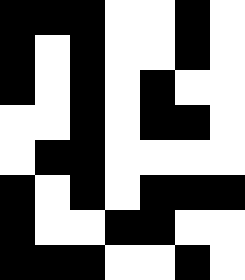[["black", "black", "black", "white", "white", "black", "white"], ["black", "white", "black", "white", "white", "black", "white"], ["black", "white", "black", "white", "black", "white", "white"], ["white", "white", "black", "white", "black", "black", "white"], ["white", "black", "black", "white", "white", "white", "white"], ["black", "white", "black", "white", "black", "black", "black"], ["black", "white", "white", "black", "black", "white", "white"], ["black", "black", "black", "white", "white", "black", "white"]]